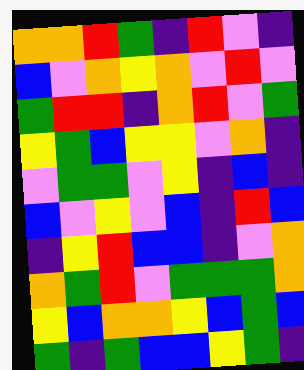[["orange", "orange", "red", "green", "indigo", "red", "violet", "indigo"], ["blue", "violet", "orange", "yellow", "orange", "violet", "red", "violet"], ["green", "red", "red", "indigo", "orange", "red", "violet", "green"], ["yellow", "green", "blue", "yellow", "yellow", "violet", "orange", "indigo"], ["violet", "green", "green", "violet", "yellow", "indigo", "blue", "indigo"], ["blue", "violet", "yellow", "violet", "blue", "indigo", "red", "blue"], ["indigo", "yellow", "red", "blue", "blue", "indigo", "violet", "orange"], ["orange", "green", "red", "violet", "green", "green", "green", "orange"], ["yellow", "blue", "orange", "orange", "yellow", "blue", "green", "blue"], ["green", "indigo", "green", "blue", "blue", "yellow", "green", "indigo"]]